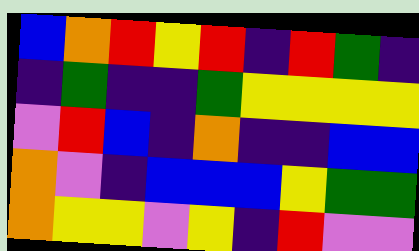[["blue", "orange", "red", "yellow", "red", "indigo", "red", "green", "indigo"], ["indigo", "green", "indigo", "indigo", "green", "yellow", "yellow", "yellow", "yellow"], ["violet", "red", "blue", "indigo", "orange", "indigo", "indigo", "blue", "blue"], ["orange", "violet", "indigo", "blue", "blue", "blue", "yellow", "green", "green"], ["orange", "yellow", "yellow", "violet", "yellow", "indigo", "red", "violet", "violet"]]